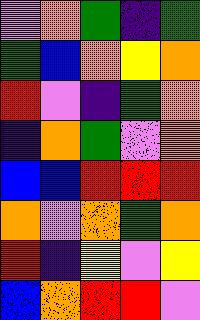[["violet", "orange", "green", "indigo", "green"], ["green", "blue", "orange", "yellow", "orange"], ["red", "violet", "indigo", "green", "orange"], ["indigo", "orange", "green", "violet", "orange"], ["blue", "blue", "red", "red", "red"], ["orange", "violet", "orange", "green", "orange"], ["red", "indigo", "yellow", "violet", "yellow"], ["blue", "orange", "red", "red", "violet"]]